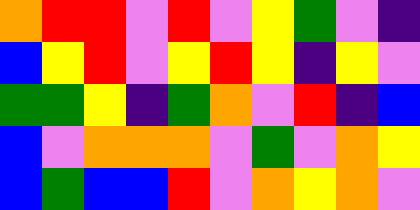[["orange", "red", "red", "violet", "red", "violet", "yellow", "green", "violet", "indigo"], ["blue", "yellow", "red", "violet", "yellow", "red", "yellow", "indigo", "yellow", "violet"], ["green", "green", "yellow", "indigo", "green", "orange", "violet", "red", "indigo", "blue"], ["blue", "violet", "orange", "orange", "orange", "violet", "green", "violet", "orange", "yellow"], ["blue", "green", "blue", "blue", "red", "violet", "orange", "yellow", "orange", "violet"]]